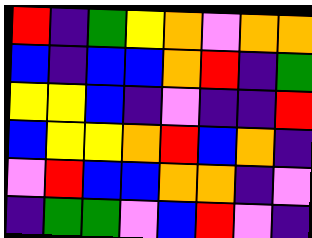[["red", "indigo", "green", "yellow", "orange", "violet", "orange", "orange"], ["blue", "indigo", "blue", "blue", "orange", "red", "indigo", "green"], ["yellow", "yellow", "blue", "indigo", "violet", "indigo", "indigo", "red"], ["blue", "yellow", "yellow", "orange", "red", "blue", "orange", "indigo"], ["violet", "red", "blue", "blue", "orange", "orange", "indigo", "violet"], ["indigo", "green", "green", "violet", "blue", "red", "violet", "indigo"]]